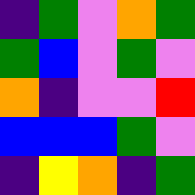[["indigo", "green", "violet", "orange", "green"], ["green", "blue", "violet", "green", "violet"], ["orange", "indigo", "violet", "violet", "red"], ["blue", "blue", "blue", "green", "violet"], ["indigo", "yellow", "orange", "indigo", "green"]]